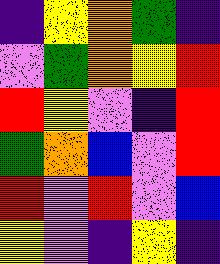[["indigo", "yellow", "orange", "green", "indigo"], ["violet", "green", "orange", "yellow", "red"], ["red", "yellow", "violet", "indigo", "red"], ["green", "orange", "blue", "violet", "red"], ["red", "violet", "red", "violet", "blue"], ["yellow", "violet", "indigo", "yellow", "indigo"]]